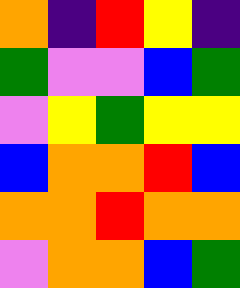[["orange", "indigo", "red", "yellow", "indigo"], ["green", "violet", "violet", "blue", "green"], ["violet", "yellow", "green", "yellow", "yellow"], ["blue", "orange", "orange", "red", "blue"], ["orange", "orange", "red", "orange", "orange"], ["violet", "orange", "orange", "blue", "green"]]